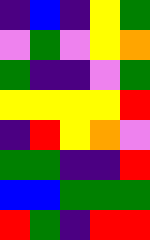[["indigo", "blue", "indigo", "yellow", "green"], ["violet", "green", "violet", "yellow", "orange"], ["green", "indigo", "indigo", "violet", "green"], ["yellow", "yellow", "yellow", "yellow", "red"], ["indigo", "red", "yellow", "orange", "violet"], ["green", "green", "indigo", "indigo", "red"], ["blue", "blue", "green", "green", "green"], ["red", "green", "indigo", "red", "red"]]